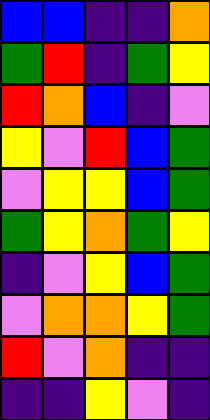[["blue", "blue", "indigo", "indigo", "orange"], ["green", "red", "indigo", "green", "yellow"], ["red", "orange", "blue", "indigo", "violet"], ["yellow", "violet", "red", "blue", "green"], ["violet", "yellow", "yellow", "blue", "green"], ["green", "yellow", "orange", "green", "yellow"], ["indigo", "violet", "yellow", "blue", "green"], ["violet", "orange", "orange", "yellow", "green"], ["red", "violet", "orange", "indigo", "indigo"], ["indigo", "indigo", "yellow", "violet", "indigo"]]